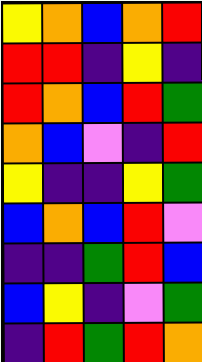[["yellow", "orange", "blue", "orange", "red"], ["red", "red", "indigo", "yellow", "indigo"], ["red", "orange", "blue", "red", "green"], ["orange", "blue", "violet", "indigo", "red"], ["yellow", "indigo", "indigo", "yellow", "green"], ["blue", "orange", "blue", "red", "violet"], ["indigo", "indigo", "green", "red", "blue"], ["blue", "yellow", "indigo", "violet", "green"], ["indigo", "red", "green", "red", "orange"]]